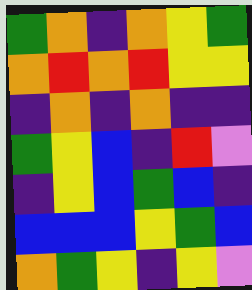[["green", "orange", "indigo", "orange", "yellow", "green"], ["orange", "red", "orange", "red", "yellow", "yellow"], ["indigo", "orange", "indigo", "orange", "indigo", "indigo"], ["green", "yellow", "blue", "indigo", "red", "violet"], ["indigo", "yellow", "blue", "green", "blue", "indigo"], ["blue", "blue", "blue", "yellow", "green", "blue"], ["orange", "green", "yellow", "indigo", "yellow", "violet"]]